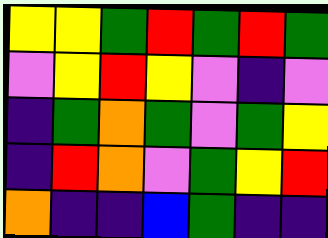[["yellow", "yellow", "green", "red", "green", "red", "green"], ["violet", "yellow", "red", "yellow", "violet", "indigo", "violet"], ["indigo", "green", "orange", "green", "violet", "green", "yellow"], ["indigo", "red", "orange", "violet", "green", "yellow", "red"], ["orange", "indigo", "indigo", "blue", "green", "indigo", "indigo"]]